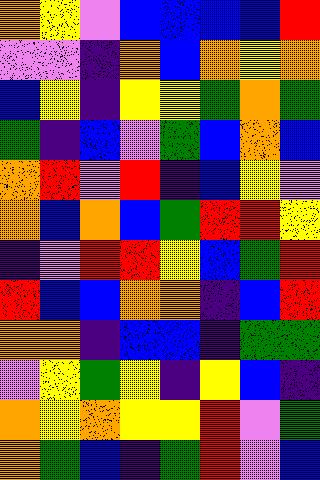[["orange", "yellow", "violet", "blue", "blue", "blue", "blue", "red"], ["violet", "violet", "indigo", "orange", "blue", "orange", "yellow", "orange"], ["blue", "yellow", "indigo", "yellow", "yellow", "green", "orange", "green"], ["green", "indigo", "blue", "violet", "green", "blue", "orange", "blue"], ["orange", "red", "violet", "red", "indigo", "blue", "yellow", "violet"], ["orange", "blue", "orange", "blue", "green", "red", "red", "yellow"], ["indigo", "violet", "red", "red", "yellow", "blue", "green", "red"], ["red", "blue", "blue", "orange", "orange", "indigo", "blue", "red"], ["orange", "orange", "indigo", "blue", "blue", "indigo", "green", "green"], ["violet", "yellow", "green", "yellow", "indigo", "yellow", "blue", "indigo"], ["orange", "yellow", "orange", "yellow", "yellow", "red", "violet", "green"], ["orange", "green", "blue", "indigo", "green", "red", "violet", "blue"]]